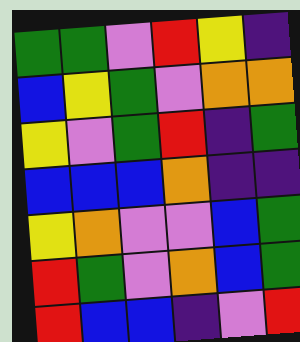[["green", "green", "violet", "red", "yellow", "indigo"], ["blue", "yellow", "green", "violet", "orange", "orange"], ["yellow", "violet", "green", "red", "indigo", "green"], ["blue", "blue", "blue", "orange", "indigo", "indigo"], ["yellow", "orange", "violet", "violet", "blue", "green"], ["red", "green", "violet", "orange", "blue", "green"], ["red", "blue", "blue", "indigo", "violet", "red"]]